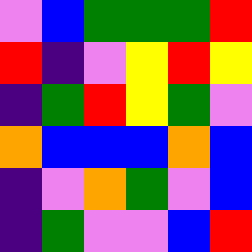[["violet", "blue", "green", "green", "green", "red"], ["red", "indigo", "violet", "yellow", "red", "yellow"], ["indigo", "green", "red", "yellow", "green", "violet"], ["orange", "blue", "blue", "blue", "orange", "blue"], ["indigo", "violet", "orange", "green", "violet", "blue"], ["indigo", "green", "violet", "violet", "blue", "red"]]